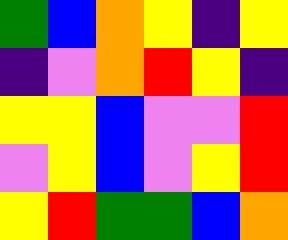[["green", "blue", "orange", "yellow", "indigo", "yellow"], ["indigo", "violet", "orange", "red", "yellow", "indigo"], ["yellow", "yellow", "blue", "violet", "violet", "red"], ["violet", "yellow", "blue", "violet", "yellow", "red"], ["yellow", "red", "green", "green", "blue", "orange"]]